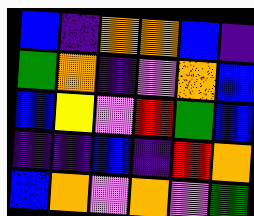[["blue", "indigo", "orange", "orange", "blue", "indigo"], ["green", "orange", "indigo", "violet", "orange", "blue"], ["blue", "yellow", "violet", "red", "green", "blue"], ["indigo", "indigo", "blue", "indigo", "red", "orange"], ["blue", "orange", "violet", "orange", "violet", "green"]]